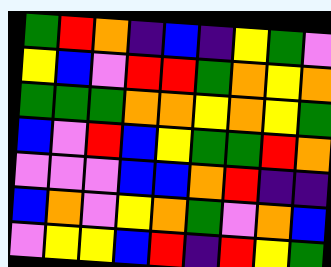[["green", "red", "orange", "indigo", "blue", "indigo", "yellow", "green", "violet"], ["yellow", "blue", "violet", "red", "red", "green", "orange", "yellow", "orange"], ["green", "green", "green", "orange", "orange", "yellow", "orange", "yellow", "green"], ["blue", "violet", "red", "blue", "yellow", "green", "green", "red", "orange"], ["violet", "violet", "violet", "blue", "blue", "orange", "red", "indigo", "indigo"], ["blue", "orange", "violet", "yellow", "orange", "green", "violet", "orange", "blue"], ["violet", "yellow", "yellow", "blue", "red", "indigo", "red", "yellow", "green"]]